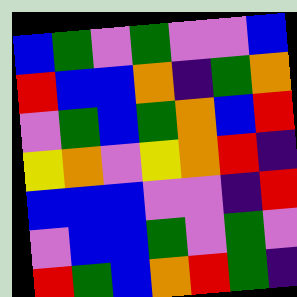[["blue", "green", "violet", "green", "violet", "violet", "blue"], ["red", "blue", "blue", "orange", "indigo", "green", "orange"], ["violet", "green", "blue", "green", "orange", "blue", "red"], ["yellow", "orange", "violet", "yellow", "orange", "red", "indigo"], ["blue", "blue", "blue", "violet", "violet", "indigo", "red"], ["violet", "blue", "blue", "green", "violet", "green", "violet"], ["red", "green", "blue", "orange", "red", "green", "indigo"]]